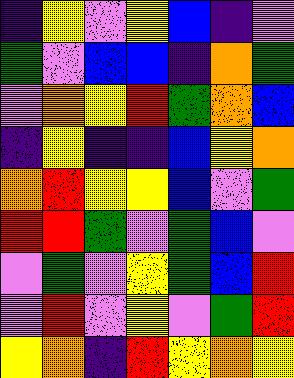[["indigo", "yellow", "violet", "yellow", "blue", "indigo", "violet"], ["green", "violet", "blue", "blue", "indigo", "orange", "green"], ["violet", "orange", "yellow", "red", "green", "orange", "blue"], ["indigo", "yellow", "indigo", "indigo", "blue", "yellow", "orange"], ["orange", "red", "yellow", "yellow", "blue", "violet", "green"], ["red", "red", "green", "violet", "green", "blue", "violet"], ["violet", "green", "violet", "yellow", "green", "blue", "red"], ["violet", "red", "violet", "yellow", "violet", "green", "red"], ["yellow", "orange", "indigo", "red", "yellow", "orange", "yellow"]]